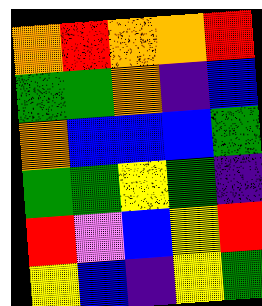[["orange", "red", "orange", "orange", "red"], ["green", "green", "orange", "indigo", "blue"], ["orange", "blue", "blue", "blue", "green"], ["green", "green", "yellow", "green", "indigo"], ["red", "violet", "blue", "yellow", "red"], ["yellow", "blue", "indigo", "yellow", "green"]]